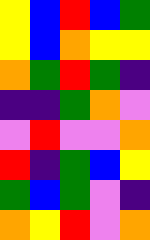[["yellow", "blue", "red", "blue", "green"], ["yellow", "blue", "orange", "yellow", "yellow"], ["orange", "green", "red", "green", "indigo"], ["indigo", "indigo", "green", "orange", "violet"], ["violet", "red", "violet", "violet", "orange"], ["red", "indigo", "green", "blue", "yellow"], ["green", "blue", "green", "violet", "indigo"], ["orange", "yellow", "red", "violet", "orange"]]